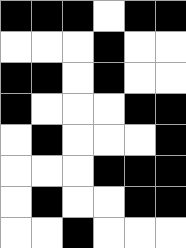[["black", "black", "black", "white", "black", "black"], ["white", "white", "white", "black", "white", "white"], ["black", "black", "white", "black", "white", "white"], ["black", "white", "white", "white", "black", "black"], ["white", "black", "white", "white", "white", "black"], ["white", "white", "white", "black", "black", "black"], ["white", "black", "white", "white", "black", "black"], ["white", "white", "black", "white", "white", "white"]]